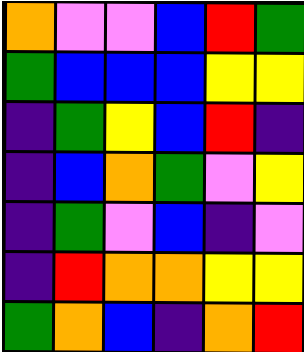[["orange", "violet", "violet", "blue", "red", "green"], ["green", "blue", "blue", "blue", "yellow", "yellow"], ["indigo", "green", "yellow", "blue", "red", "indigo"], ["indigo", "blue", "orange", "green", "violet", "yellow"], ["indigo", "green", "violet", "blue", "indigo", "violet"], ["indigo", "red", "orange", "orange", "yellow", "yellow"], ["green", "orange", "blue", "indigo", "orange", "red"]]